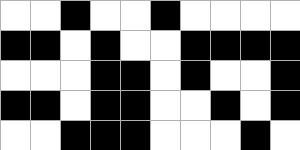[["white", "white", "black", "white", "white", "black", "white", "white", "white", "white"], ["black", "black", "white", "black", "white", "white", "black", "black", "black", "black"], ["white", "white", "white", "black", "black", "white", "black", "white", "white", "black"], ["black", "black", "white", "black", "black", "white", "white", "black", "white", "black"], ["white", "white", "black", "black", "black", "white", "white", "white", "black", "white"]]